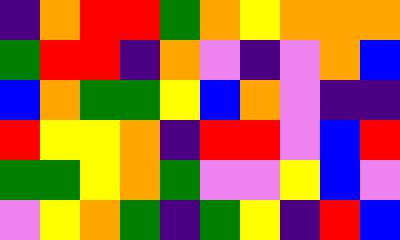[["indigo", "orange", "red", "red", "green", "orange", "yellow", "orange", "orange", "orange"], ["green", "red", "red", "indigo", "orange", "violet", "indigo", "violet", "orange", "blue"], ["blue", "orange", "green", "green", "yellow", "blue", "orange", "violet", "indigo", "indigo"], ["red", "yellow", "yellow", "orange", "indigo", "red", "red", "violet", "blue", "red"], ["green", "green", "yellow", "orange", "green", "violet", "violet", "yellow", "blue", "violet"], ["violet", "yellow", "orange", "green", "indigo", "green", "yellow", "indigo", "red", "blue"]]